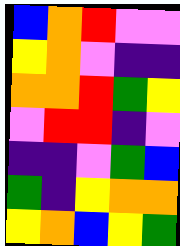[["blue", "orange", "red", "violet", "violet"], ["yellow", "orange", "violet", "indigo", "indigo"], ["orange", "orange", "red", "green", "yellow"], ["violet", "red", "red", "indigo", "violet"], ["indigo", "indigo", "violet", "green", "blue"], ["green", "indigo", "yellow", "orange", "orange"], ["yellow", "orange", "blue", "yellow", "green"]]